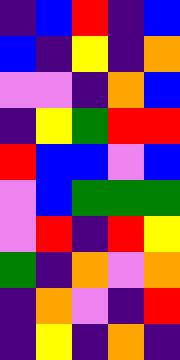[["indigo", "blue", "red", "indigo", "blue"], ["blue", "indigo", "yellow", "indigo", "orange"], ["violet", "violet", "indigo", "orange", "blue"], ["indigo", "yellow", "green", "red", "red"], ["red", "blue", "blue", "violet", "blue"], ["violet", "blue", "green", "green", "green"], ["violet", "red", "indigo", "red", "yellow"], ["green", "indigo", "orange", "violet", "orange"], ["indigo", "orange", "violet", "indigo", "red"], ["indigo", "yellow", "indigo", "orange", "indigo"]]